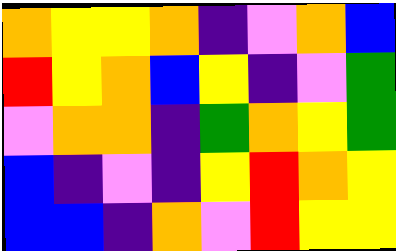[["orange", "yellow", "yellow", "orange", "indigo", "violet", "orange", "blue"], ["red", "yellow", "orange", "blue", "yellow", "indigo", "violet", "green"], ["violet", "orange", "orange", "indigo", "green", "orange", "yellow", "green"], ["blue", "indigo", "violet", "indigo", "yellow", "red", "orange", "yellow"], ["blue", "blue", "indigo", "orange", "violet", "red", "yellow", "yellow"]]